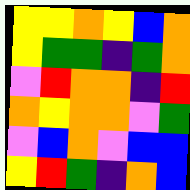[["yellow", "yellow", "orange", "yellow", "blue", "orange"], ["yellow", "green", "green", "indigo", "green", "orange"], ["violet", "red", "orange", "orange", "indigo", "red"], ["orange", "yellow", "orange", "orange", "violet", "green"], ["violet", "blue", "orange", "violet", "blue", "blue"], ["yellow", "red", "green", "indigo", "orange", "blue"]]